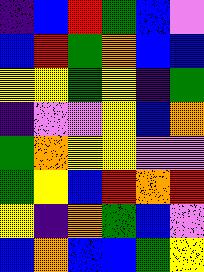[["indigo", "blue", "red", "green", "blue", "violet"], ["blue", "red", "green", "orange", "blue", "blue"], ["yellow", "yellow", "green", "yellow", "indigo", "green"], ["indigo", "violet", "violet", "yellow", "blue", "orange"], ["green", "orange", "yellow", "yellow", "violet", "violet"], ["green", "yellow", "blue", "red", "orange", "red"], ["yellow", "indigo", "orange", "green", "blue", "violet"], ["blue", "orange", "blue", "blue", "green", "yellow"]]